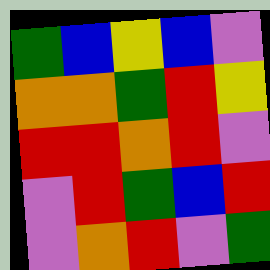[["green", "blue", "yellow", "blue", "violet"], ["orange", "orange", "green", "red", "yellow"], ["red", "red", "orange", "red", "violet"], ["violet", "red", "green", "blue", "red"], ["violet", "orange", "red", "violet", "green"]]